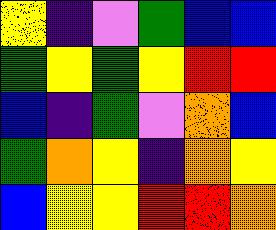[["yellow", "indigo", "violet", "green", "blue", "blue"], ["green", "yellow", "green", "yellow", "red", "red"], ["blue", "indigo", "green", "violet", "orange", "blue"], ["green", "orange", "yellow", "indigo", "orange", "yellow"], ["blue", "yellow", "yellow", "red", "red", "orange"]]